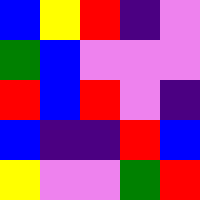[["blue", "yellow", "red", "indigo", "violet"], ["green", "blue", "violet", "violet", "violet"], ["red", "blue", "red", "violet", "indigo"], ["blue", "indigo", "indigo", "red", "blue"], ["yellow", "violet", "violet", "green", "red"]]